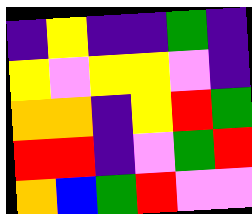[["indigo", "yellow", "indigo", "indigo", "green", "indigo"], ["yellow", "violet", "yellow", "yellow", "violet", "indigo"], ["orange", "orange", "indigo", "yellow", "red", "green"], ["red", "red", "indigo", "violet", "green", "red"], ["orange", "blue", "green", "red", "violet", "violet"]]